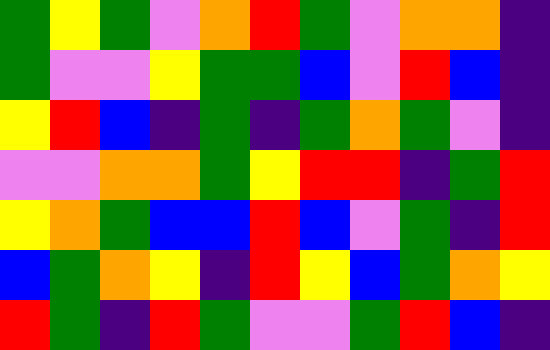[["green", "yellow", "green", "violet", "orange", "red", "green", "violet", "orange", "orange", "indigo"], ["green", "violet", "violet", "yellow", "green", "green", "blue", "violet", "red", "blue", "indigo"], ["yellow", "red", "blue", "indigo", "green", "indigo", "green", "orange", "green", "violet", "indigo"], ["violet", "violet", "orange", "orange", "green", "yellow", "red", "red", "indigo", "green", "red"], ["yellow", "orange", "green", "blue", "blue", "red", "blue", "violet", "green", "indigo", "red"], ["blue", "green", "orange", "yellow", "indigo", "red", "yellow", "blue", "green", "orange", "yellow"], ["red", "green", "indigo", "red", "green", "violet", "violet", "green", "red", "blue", "indigo"]]